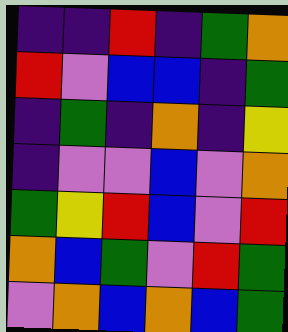[["indigo", "indigo", "red", "indigo", "green", "orange"], ["red", "violet", "blue", "blue", "indigo", "green"], ["indigo", "green", "indigo", "orange", "indigo", "yellow"], ["indigo", "violet", "violet", "blue", "violet", "orange"], ["green", "yellow", "red", "blue", "violet", "red"], ["orange", "blue", "green", "violet", "red", "green"], ["violet", "orange", "blue", "orange", "blue", "green"]]